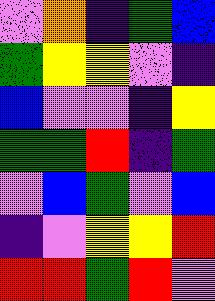[["violet", "orange", "indigo", "green", "blue"], ["green", "yellow", "yellow", "violet", "indigo"], ["blue", "violet", "violet", "indigo", "yellow"], ["green", "green", "red", "indigo", "green"], ["violet", "blue", "green", "violet", "blue"], ["indigo", "violet", "yellow", "yellow", "red"], ["red", "red", "green", "red", "violet"]]